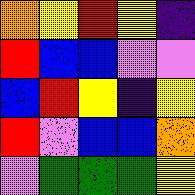[["orange", "yellow", "red", "yellow", "indigo"], ["red", "blue", "blue", "violet", "violet"], ["blue", "red", "yellow", "indigo", "yellow"], ["red", "violet", "blue", "blue", "orange"], ["violet", "green", "green", "green", "yellow"]]